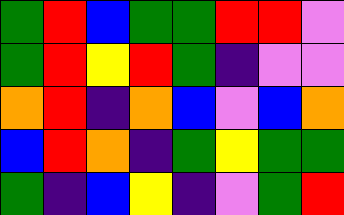[["green", "red", "blue", "green", "green", "red", "red", "violet"], ["green", "red", "yellow", "red", "green", "indigo", "violet", "violet"], ["orange", "red", "indigo", "orange", "blue", "violet", "blue", "orange"], ["blue", "red", "orange", "indigo", "green", "yellow", "green", "green"], ["green", "indigo", "blue", "yellow", "indigo", "violet", "green", "red"]]